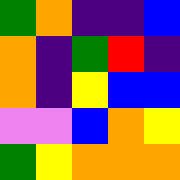[["green", "orange", "indigo", "indigo", "blue"], ["orange", "indigo", "green", "red", "indigo"], ["orange", "indigo", "yellow", "blue", "blue"], ["violet", "violet", "blue", "orange", "yellow"], ["green", "yellow", "orange", "orange", "orange"]]